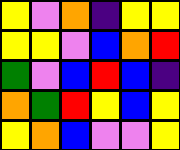[["yellow", "violet", "orange", "indigo", "yellow", "yellow"], ["yellow", "yellow", "violet", "blue", "orange", "red"], ["green", "violet", "blue", "red", "blue", "indigo"], ["orange", "green", "red", "yellow", "blue", "yellow"], ["yellow", "orange", "blue", "violet", "violet", "yellow"]]